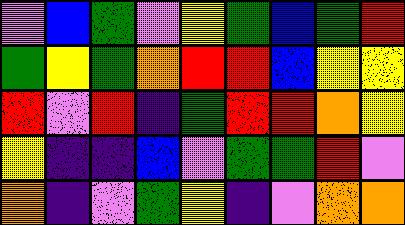[["violet", "blue", "green", "violet", "yellow", "green", "blue", "green", "red"], ["green", "yellow", "green", "orange", "red", "red", "blue", "yellow", "yellow"], ["red", "violet", "red", "indigo", "green", "red", "red", "orange", "yellow"], ["yellow", "indigo", "indigo", "blue", "violet", "green", "green", "red", "violet"], ["orange", "indigo", "violet", "green", "yellow", "indigo", "violet", "orange", "orange"]]